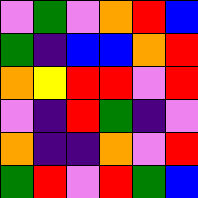[["violet", "green", "violet", "orange", "red", "blue"], ["green", "indigo", "blue", "blue", "orange", "red"], ["orange", "yellow", "red", "red", "violet", "red"], ["violet", "indigo", "red", "green", "indigo", "violet"], ["orange", "indigo", "indigo", "orange", "violet", "red"], ["green", "red", "violet", "red", "green", "blue"]]